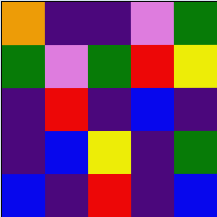[["orange", "indigo", "indigo", "violet", "green"], ["green", "violet", "green", "red", "yellow"], ["indigo", "red", "indigo", "blue", "indigo"], ["indigo", "blue", "yellow", "indigo", "green"], ["blue", "indigo", "red", "indigo", "blue"]]